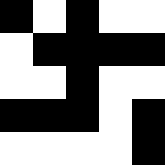[["black", "white", "black", "white", "white"], ["white", "black", "black", "black", "black"], ["white", "white", "black", "white", "white"], ["black", "black", "black", "white", "black"], ["white", "white", "white", "white", "black"]]